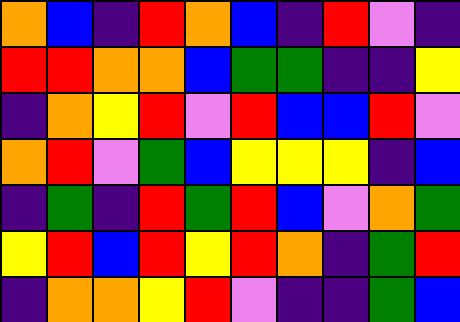[["orange", "blue", "indigo", "red", "orange", "blue", "indigo", "red", "violet", "indigo"], ["red", "red", "orange", "orange", "blue", "green", "green", "indigo", "indigo", "yellow"], ["indigo", "orange", "yellow", "red", "violet", "red", "blue", "blue", "red", "violet"], ["orange", "red", "violet", "green", "blue", "yellow", "yellow", "yellow", "indigo", "blue"], ["indigo", "green", "indigo", "red", "green", "red", "blue", "violet", "orange", "green"], ["yellow", "red", "blue", "red", "yellow", "red", "orange", "indigo", "green", "red"], ["indigo", "orange", "orange", "yellow", "red", "violet", "indigo", "indigo", "green", "blue"]]